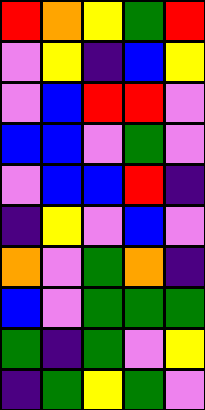[["red", "orange", "yellow", "green", "red"], ["violet", "yellow", "indigo", "blue", "yellow"], ["violet", "blue", "red", "red", "violet"], ["blue", "blue", "violet", "green", "violet"], ["violet", "blue", "blue", "red", "indigo"], ["indigo", "yellow", "violet", "blue", "violet"], ["orange", "violet", "green", "orange", "indigo"], ["blue", "violet", "green", "green", "green"], ["green", "indigo", "green", "violet", "yellow"], ["indigo", "green", "yellow", "green", "violet"]]